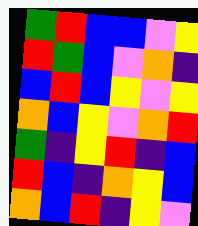[["green", "red", "blue", "blue", "violet", "yellow"], ["red", "green", "blue", "violet", "orange", "indigo"], ["blue", "red", "blue", "yellow", "violet", "yellow"], ["orange", "blue", "yellow", "violet", "orange", "red"], ["green", "indigo", "yellow", "red", "indigo", "blue"], ["red", "blue", "indigo", "orange", "yellow", "blue"], ["orange", "blue", "red", "indigo", "yellow", "violet"]]